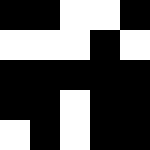[["black", "black", "white", "white", "black"], ["white", "white", "white", "black", "white"], ["black", "black", "black", "black", "black"], ["black", "black", "white", "black", "black"], ["white", "black", "white", "black", "black"]]